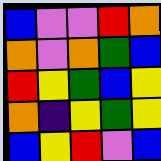[["blue", "violet", "violet", "red", "orange"], ["orange", "violet", "orange", "green", "blue"], ["red", "yellow", "green", "blue", "yellow"], ["orange", "indigo", "yellow", "green", "yellow"], ["blue", "yellow", "red", "violet", "blue"]]